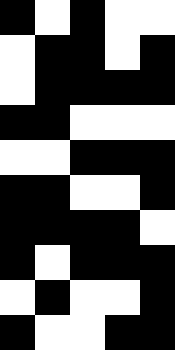[["black", "white", "black", "white", "white"], ["white", "black", "black", "white", "black"], ["white", "black", "black", "black", "black"], ["black", "black", "white", "white", "white"], ["white", "white", "black", "black", "black"], ["black", "black", "white", "white", "black"], ["black", "black", "black", "black", "white"], ["black", "white", "black", "black", "black"], ["white", "black", "white", "white", "black"], ["black", "white", "white", "black", "black"]]